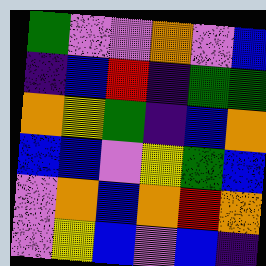[["green", "violet", "violet", "orange", "violet", "blue"], ["indigo", "blue", "red", "indigo", "green", "green"], ["orange", "yellow", "green", "indigo", "blue", "orange"], ["blue", "blue", "violet", "yellow", "green", "blue"], ["violet", "orange", "blue", "orange", "red", "orange"], ["violet", "yellow", "blue", "violet", "blue", "indigo"]]